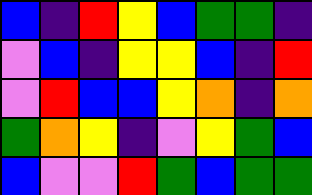[["blue", "indigo", "red", "yellow", "blue", "green", "green", "indigo"], ["violet", "blue", "indigo", "yellow", "yellow", "blue", "indigo", "red"], ["violet", "red", "blue", "blue", "yellow", "orange", "indigo", "orange"], ["green", "orange", "yellow", "indigo", "violet", "yellow", "green", "blue"], ["blue", "violet", "violet", "red", "green", "blue", "green", "green"]]